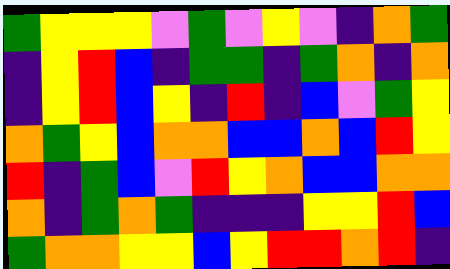[["green", "yellow", "yellow", "yellow", "violet", "green", "violet", "yellow", "violet", "indigo", "orange", "green"], ["indigo", "yellow", "red", "blue", "indigo", "green", "green", "indigo", "green", "orange", "indigo", "orange"], ["indigo", "yellow", "red", "blue", "yellow", "indigo", "red", "indigo", "blue", "violet", "green", "yellow"], ["orange", "green", "yellow", "blue", "orange", "orange", "blue", "blue", "orange", "blue", "red", "yellow"], ["red", "indigo", "green", "blue", "violet", "red", "yellow", "orange", "blue", "blue", "orange", "orange"], ["orange", "indigo", "green", "orange", "green", "indigo", "indigo", "indigo", "yellow", "yellow", "red", "blue"], ["green", "orange", "orange", "yellow", "yellow", "blue", "yellow", "red", "red", "orange", "red", "indigo"]]